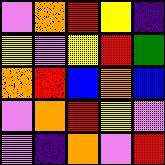[["violet", "orange", "red", "yellow", "indigo"], ["yellow", "violet", "yellow", "red", "green"], ["orange", "red", "blue", "orange", "blue"], ["violet", "orange", "red", "yellow", "violet"], ["violet", "indigo", "orange", "violet", "red"]]